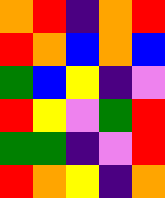[["orange", "red", "indigo", "orange", "red"], ["red", "orange", "blue", "orange", "blue"], ["green", "blue", "yellow", "indigo", "violet"], ["red", "yellow", "violet", "green", "red"], ["green", "green", "indigo", "violet", "red"], ["red", "orange", "yellow", "indigo", "orange"]]